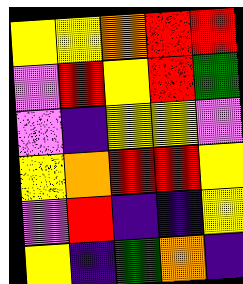[["yellow", "yellow", "orange", "red", "red"], ["violet", "red", "yellow", "red", "green"], ["violet", "indigo", "yellow", "yellow", "violet"], ["yellow", "orange", "red", "red", "yellow"], ["violet", "red", "indigo", "indigo", "yellow"], ["yellow", "indigo", "green", "orange", "indigo"]]